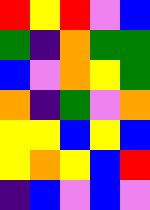[["red", "yellow", "red", "violet", "blue"], ["green", "indigo", "orange", "green", "green"], ["blue", "violet", "orange", "yellow", "green"], ["orange", "indigo", "green", "violet", "orange"], ["yellow", "yellow", "blue", "yellow", "blue"], ["yellow", "orange", "yellow", "blue", "red"], ["indigo", "blue", "violet", "blue", "violet"]]